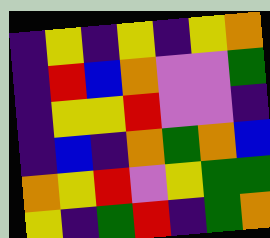[["indigo", "yellow", "indigo", "yellow", "indigo", "yellow", "orange"], ["indigo", "red", "blue", "orange", "violet", "violet", "green"], ["indigo", "yellow", "yellow", "red", "violet", "violet", "indigo"], ["indigo", "blue", "indigo", "orange", "green", "orange", "blue"], ["orange", "yellow", "red", "violet", "yellow", "green", "green"], ["yellow", "indigo", "green", "red", "indigo", "green", "orange"]]